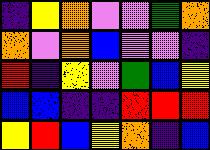[["indigo", "yellow", "orange", "violet", "violet", "green", "orange"], ["orange", "violet", "orange", "blue", "violet", "violet", "indigo"], ["red", "indigo", "yellow", "violet", "green", "blue", "yellow"], ["blue", "blue", "indigo", "indigo", "red", "red", "red"], ["yellow", "red", "blue", "yellow", "orange", "indigo", "blue"]]